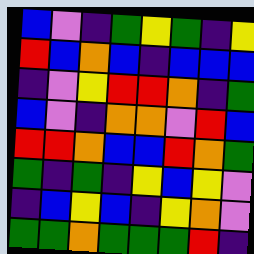[["blue", "violet", "indigo", "green", "yellow", "green", "indigo", "yellow"], ["red", "blue", "orange", "blue", "indigo", "blue", "blue", "blue"], ["indigo", "violet", "yellow", "red", "red", "orange", "indigo", "green"], ["blue", "violet", "indigo", "orange", "orange", "violet", "red", "blue"], ["red", "red", "orange", "blue", "blue", "red", "orange", "green"], ["green", "indigo", "green", "indigo", "yellow", "blue", "yellow", "violet"], ["indigo", "blue", "yellow", "blue", "indigo", "yellow", "orange", "violet"], ["green", "green", "orange", "green", "green", "green", "red", "indigo"]]